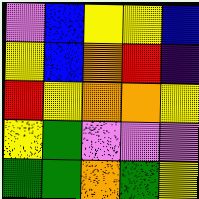[["violet", "blue", "yellow", "yellow", "blue"], ["yellow", "blue", "orange", "red", "indigo"], ["red", "yellow", "orange", "orange", "yellow"], ["yellow", "green", "violet", "violet", "violet"], ["green", "green", "orange", "green", "yellow"]]